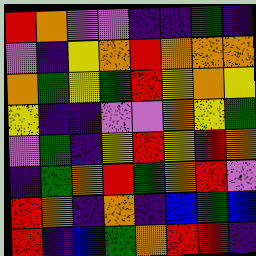[["red", "orange", "violet", "violet", "indigo", "indigo", "green", "indigo"], ["violet", "indigo", "yellow", "orange", "red", "orange", "orange", "orange"], ["orange", "green", "yellow", "green", "red", "yellow", "orange", "yellow"], ["yellow", "indigo", "indigo", "violet", "violet", "orange", "yellow", "green"], ["violet", "green", "indigo", "yellow", "red", "yellow", "red", "orange"], ["indigo", "green", "orange", "red", "green", "orange", "red", "violet"], ["red", "orange", "indigo", "orange", "indigo", "blue", "green", "blue"], ["red", "indigo", "blue", "green", "orange", "red", "red", "indigo"]]